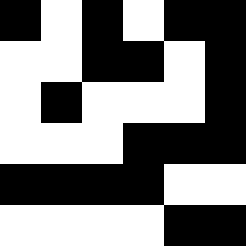[["black", "white", "black", "white", "black", "black"], ["white", "white", "black", "black", "white", "black"], ["white", "black", "white", "white", "white", "black"], ["white", "white", "white", "black", "black", "black"], ["black", "black", "black", "black", "white", "white"], ["white", "white", "white", "white", "black", "black"]]